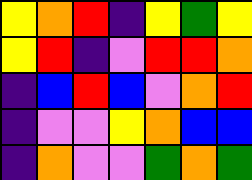[["yellow", "orange", "red", "indigo", "yellow", "green", "yellow"], ["yellow", "red", "indigo", "violet", "red", "red", "orange"], ["indigo", "blue", "red", "blue", "violet", "orange", "red"], ["indigo", "violet", "violet", "yellow", "orange", "blue", "blue"], ["indigo", "orange", "violet", "violet", "green", "orange", "green"]]